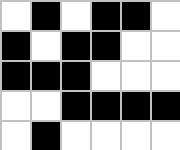[["white", "black", "white", "black", "black", "white"], ["black", "white", "black", "black", "white", "white"], ["black", "black", "black", "white", "white", "white"], ["white", "white", "black", "black", "black", "black"], ["white", "black", "white", "white", "white", "white"]]